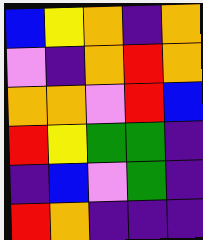[["blue", "yellow", "orange", "indigo", "orange"], ["violet", "indigo", "orange", "red", "orange"], ["orange", "orange", "violet", "red", "blue"], ["red", "yellow", "green", "green", "indigo"], ["indigo", "blue", "violet", "green", "indigo"], ["red", "orange", "indigo", "indigo", "indigo"]]